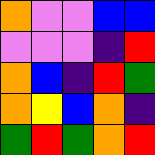[["orange", "violet", "violet", "blue", "blue"], ["violet", "violet", "violet", "indigo", "red"], ["orange", "blue", "indigo", "red", "green"], ["orange", "yellow", "blue", "orange", "indigo"], ["green", "red", "green", "orange", "red"]]